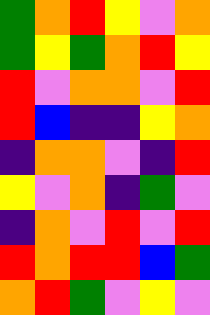[["green", "orange", "red", "yellow", "violet", "orange"], ["green", "yellow", "green", "orange", "red", "yellow"], ["red", "violet", "orange", "orange", "violet", "red"], ["red", "blue", "indigo", "indigo", "yellow", "orange"], ["indigo", "orange", "orange", "violet", "indigo", "red"], ["yellow", "violet", "orange", "indigo", "green", "violet"], ["indigo", "orange", "violet", "red", "violet", "red"], ["red", "orange", "red", "red", "blue", "green"], ["orange", "red", "green", "violet", "yellow", "violet"]]